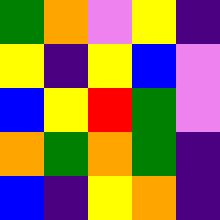[["green", "orange", "violet", "yellow", "indigo"], ["yellow", "indigo", "yellow", "blue", "violet"], ["blue", "yellow", "red", "green", "violet"], ["orange", "green", "orange", "green", "indigo"], ["blue", "indigo", "yellow", "orange", "indigo"]]